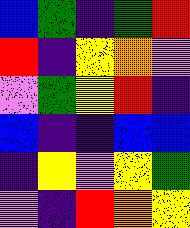[["blue", "green", "indigo", "green", "red"], ["red", "indigo", "yellow", "orange", "violet"], ["violet", "green", "yellow", "red", "indigo"], ["blue", "indigo", "indigo", "blue", "blue"], ["indigo", "yellow", "violet", "yellow", "green"], ["violet", "indigo", "red", "orange", "yellow"]]